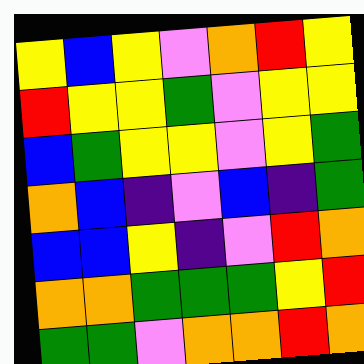[["yellow", "blue", "yellow", "violet", "orange", "red", "yellow"], ["red", "yellow", "yellow", "green", "violet", "yellow", "yellow"], ["blue", "green", "yellow", "yellow", "violet", "yellow", "green"], ["orange", "blue", "indigo", "violet", "blue", "indigo", "green"], ["blue", "blue", "yellow", "indigo", "violet", "red", "orange"], ["orange", "orange", "green", "green", "green", "yellow", "red"], ["green", "green", "violet", "orange", "orange", "red", "orange"]]